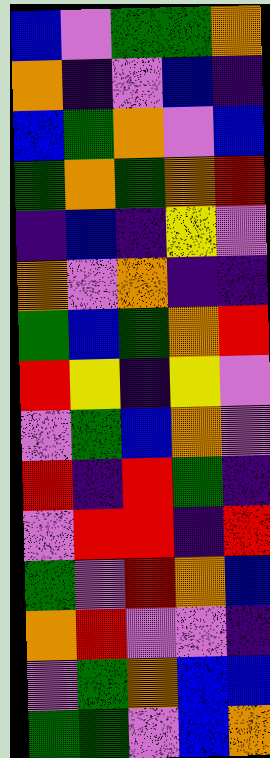[["blue", "violet", "green", "green", "orange"], ["orange", "indigo", "violet", "blue", "indigo"], ["blue", "green", "orange", "violet", "blue"], ["green", "orange", "green", "orange", "red"], ["indigo", "blue", "indigo", "yellow", "violet"], ["orange", "violet", "orange", "indigo", "indigo"], ["green", "blue", "green", "orange", "red"], ["red", "yellow", "indigo", "yellow", "violet"], ["violet", "green", "blue", "orange", "violet"], ["red", "indigo", "red", "green", "indigo"], ["violet", "red", "red", "indigo", "red"], ["green", "violet", "red", "orange", "blue"], ["orange", "red", "violet", "violet", "indigo"], ["violet", "green", "orange", "blue", "blue"], ["green", "green", "violet", "blue", "orange"]]